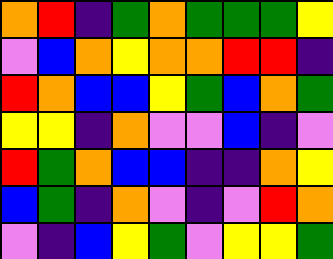[["orange", "red", "indigo", "green", "orange", "green", "green", "green", "yellow"], ["violet", "blue", "orange", "yellow", "orange", "orange", "red", "red", "indigo"], ["red", "orange", "blue", "blue", "yellow", "green", "blue", "orange", "green"], ["yellow", "yellow", "indigo", "orange", "violet", "violet", "blue", "indigo", "violet"], ["red", "green", "orange", "blue", "blue", "indigo", "indigo", "orange", "yellow"], ["blue", "green", "indigo", "orange", "violet", "indigo", "violet", "red", "orange"], ["violet", "indigo", "blue", "yellow", "green", "violet", "yellow", "yellow", "green"]]